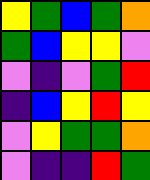[["yellow", "green", "blue", "green", "orange"], ["green", "blue", "yellow", "yellow", "violet"], ["violet", "indigo", "violet", "green", "red"], ["indigo", "blue", "yellow", "red", "yellow"], ["violet", "yellow", "green", "green", "orange"], ["violet", "indigo", "indigo", "red", "green"]]